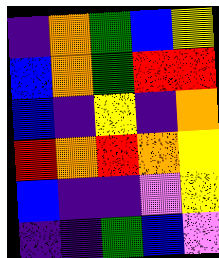[["indigo", "orange", "green", "blue", "yellow"], ["blue", "orange", "green", "red", "red"], ["blue", "indigo", "yellow", "indigo", "orange"], ["red", "orange", "red", "orange", "yellow"], ["blue", "indigo", "indigo", "violet", "yellow"], ["indigo", "indigo", "green", "blue", "violet"]]